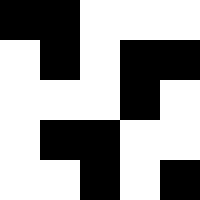[["black", "black", "white", "white", "white"], ["white", "black", "white", "black", "black"], ["white", "white", "white", "black", "white"], ["white", "black", "black", "white", "white"], ["white", "white", "black", "white", "black"]]